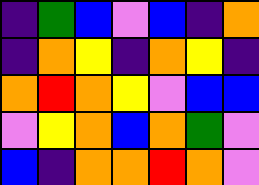[["indigo", "green", "blue", "violet", "blue", "indigo", "orange"], ["indigo", "orange", "yellow", "indigo", "orange", "yellow", "indigo"], ["orange", "red", "orange", "yellow", "violet", "blue", "blue"], ["violet", "yellow", "orange", "blue", "orange", "green", "violet"], ["blue", "indigo", "orange", "orange", "red", "orange", "violet"]]